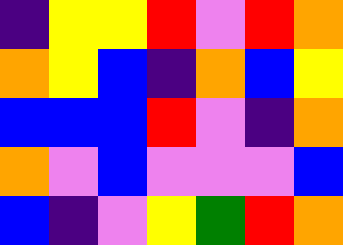[["indigo", "yellow", "yellow", "red", "violet", "red", "orange"], ["orange", "yellow", "blue", "indigo", "orange", "blue", "yellow"], ["blue", "blue", "blue", "red", "violet", "indigo", "orange"], ["orange", "violet", "blue", "violet", "violet", "violet", "blue"], ["blue", "indigo", "violet", "yellow", "green", "red", "orange"]]